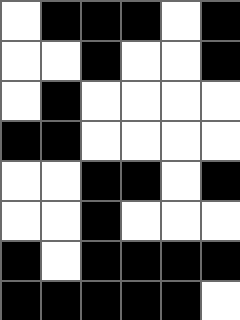[["white", "black", "black", "black", "white", "black"], ["white", "white", "black", "white", "white", "black"], ["white", "black", "white", "white", "white", "white"], ["black", "black", "white", "white", "white", "white"], ["white", "white", "black", "black", "white", "black"], ["white", "white", "black", "white", "white", "white"], ["black", "white", "black", "black", "black", "black"], ["black", "black", "black", "black", "black", "white"]]